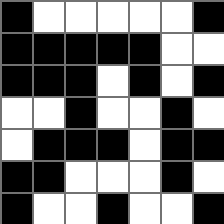[["black", "white", "white", "white", "white", "white", "black"], ["black", "black", "black", "black", "black", "white", "white"], ["black", "black", "black", "white", "black", "white", "black"], ["white", "white", "black", "white", "white", "black", "white"], ["white", "black", "black", "black", "white", "black", "black"], ["black", "black", "white", "white", "white", "black", "white"], ["black", "white", "white", "black", "white", "white", "black"]]